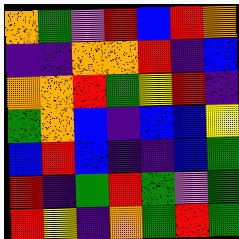[["orange", "green", "violet", "red", "blue", "red", "orange"], ["indigo", "indigo", "orange", "orange", "red", "indigo", "blue"], ["orange", "orange", "red", "green", "yellow", "red", "indigo"], ["green", "orange", "blue", "indigo", "blue", "blue", "yellow"], ["blue", "red", "blue", "indigo", "indigo", "blue", "green"], ["red", "indigo", "green", "red", "green", "violet", "green"], ["red", "yellow", "indigo", "orange", "green", "red", "green"]]